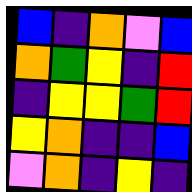[["blue", "indigo", "orange", "violet", "blue"], ["orange", "green", "yellow", "indigo", "red"], ["indigo", "yellow", "yellow", "green", "red"], ["yellow", "orange", "indigo", "indigo", "blue"], ["violet", "orange", "indigo", "yellow", "indigo"]]